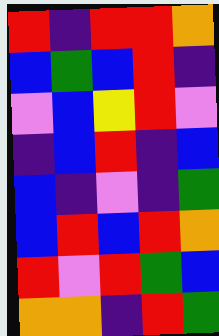[["red", "indigo", "red", "red", "orange"], ["blue", "green", "blue", "red", "indigo"], ["violet", "blue", "yellow", "red", "violet"], ["indigo", "blue", "red", "indigo", "blue"], ["blue", "indigo", "violet", "indigo", "green"], ["blue", "red", "blue", "red", "orange"], ["red", "violet", "red", "green", "blue"], ["orange", "orange", "indigo", "red", "green"]]